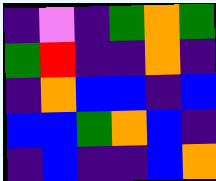[["indigo", "violet", "indigo", "green", "orange", "green"], ["green", "red", "indigo", "indigo", "orange", "indigo"], ["indigo", "orange", "blue", "blue", "indigo", "blue"], ["blue", "blue", "green", "orange", "blue", "indigo"], ["indigo", "blue", "indigo", "indigo", "blue", "orange"]]